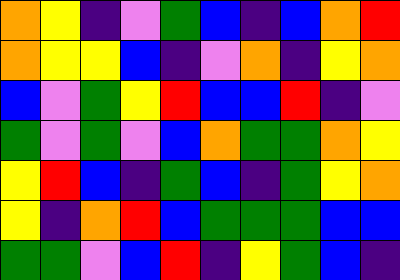[["orange", "yellow", "indigo", "violet", "green", "blue", "indigo", "blue", "orange", "red"], ["orange", "yellow", "yellow", "blue", "indigo", "violet", "orange", "indigo", "yellow", "orange"], ["blue", "violet", "green", "yellow", "red", "blue", "blue", "red", "indigo", "violet"], ["green", "violet", "green", "violet", "blue", "orange", "green", "green", "orange", "yellow"], ["yellow", "red", "blue", "indigo", "green", "blue", "indigo", "green", "yellow", "orange"], ["yellow", "indigo", "orange", "red", "blue", "green", "green", "green", "blue", "blue"], ["green", "green", "violet", "blue", "red", "indigo", "yellow", "green", "blue", "indigo"]]